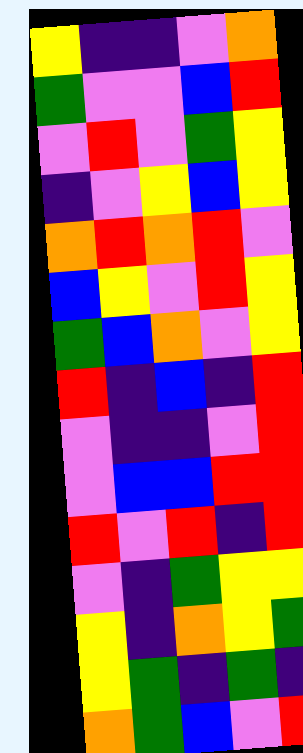[["yellow", "indigo", "indigo", "violet", "orange"], ["green", "violet", "violet", "blue", "red"], ["violet", "red", "violet", "green", "yellow"], ["indigo", "violet", "yellow", "blue", "yellow"], ["orange", "red", "orange", "red", "violet"], ["blue", "yellow", "violet", "red", "yellow"], ["green", "blue", "orange", "violet", "yellow"], ["red", "indigo", "blue", "indigo", "red"], ["violet", "indigo", "indigo", "violet", "red"], ["violet", "blue", "blue", "red", "red"], ["red", "violet", "red", "indigo", "red"], ["violet", "indigo", "green", "yellow", "yellow"], ["yellow", "indigo", "orange", "yellow", "green"], ["yellow", "green", "indigo", "green", "indigo"], ["orange", "green", "blue", "violet", "red"]]